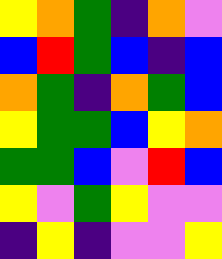[["yellow", "orange", "green", "indigo", "orange", "violet"], ["blue", "red", "green", "blue", "indigo", "blue"], ["orange", "green", "indigo", "orange", "green", "blue"], ["yellow", "green", "green", "blue", "yellow", "orange"], ["green", "green", "blue", "violet", "red", "blue"], ["yellow", "violet", "green", "yellow", "violet", "violet"], ["indigo", "yellow", "indigo", "violet", "violet", "yellow"]]